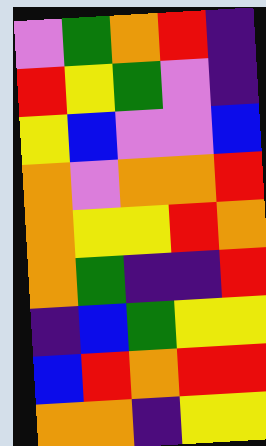[["violet", "green", "orange", "red", "indigo"], ["red", "yellow", "green", "violet", "indigo"], ["yellow", "blue", "violet", "violet", "blue"], ["orange", "violet", "orange", "orange", "red"], ["orange", "yellow", "yellow", "red", "orange"], ["orange", "green", "indigo", "indigo", "red"], ["indigo", "blue", "green", "yellow", "yellow"], ["blue", "red", "orange", "red", "red"], ["orange", "orange", "indigo", "yellow", "yellow"]]